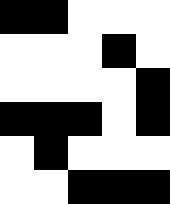[["black", "black", "white", "white", "white"], ["white", "white", "white", "black", "white"], ["white", "white", "white", "white", "black"], ["black", "black", "black", "white", "black"], ["white", "black", "white", "white", "white"], ["white", "white", "black", "black", "black"]]